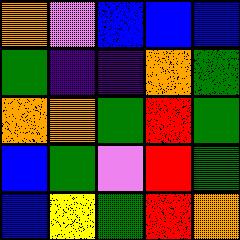[["orange", "violet", "blue", "blue", "blue"], ["green", "indigo", "indigo", "orange", "green"], ["orange", "orange", "green", "red", "green"], ["blue", "green", "violet", "red", "green"], ["blue", "yellow", "green", "red", "orange"]]